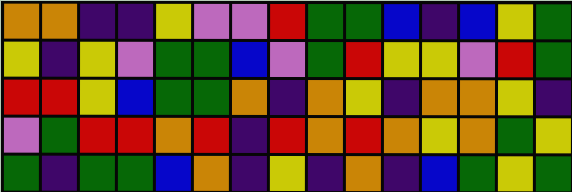[["orange", "orange", "indigo", "indigo", "yellow", "violet", "violet", "red", "green", "green", "blue", "indigo", "blue", "yellow", "green"], ["yellow", "indigo", "yellow", "violet", "green", "green", "blue", "violet", "green", "red", "yellow", "yellow", "violet", "red", "green"], ["red", "red", "yellow", "blue", "green", "green", "orange", "indigo", "orange", "yellow", "indigo", "orange", "orange", "yellow", "indigo"], ["violet", "green", "red", "red", "orange", "red", "indigo", "red", "orange", "red", "orange", "yellow", "orange", "green", "yellow"], ["green", "indigo", "green", "green", "blue", "orange", "indigo", "yellow", "indigo", "orange", "indigo", "blue", "green", "yellow", "green"]]